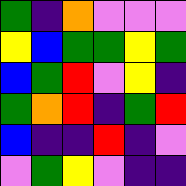[["green", "indigo", "orange", "violet", "violet", "violet"], ["yellow", "blue", "green", "green", "yellow", "green"], ["blue", "green", "red", "violet", "yellow", "indigo"], ["green", "orange", "red", "indigo", "green", "red"], ["blue", "indigo", "indigo", "red", "indigo", "violet"], ["violet", "green", "yellow", "violet", "indigo", "indigo"]]